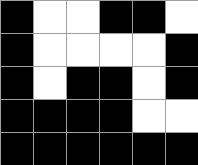[["black", "white", "white", "black", "black", "white"], ["black", "white", "white", "white", "white", "black"], ["black", "white", "black", "black", "white", "black"], ["black", "black", "black", "black", "white", "white"], ["black", "black", "black", "black", "black", "black"]]